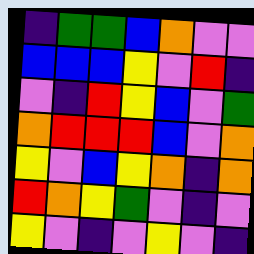[["indigo", "green", "green", "blue", "orange", "violet", "violet"], ["blue", "blue", "blue", "yellow", "violet", "red", "indigo"], ["violet", "indigo", "red", "yellow", "blue", "violet", "green"], ["orange", "red", "red", "red", "blue", "violet", "orange"], ["yellow", "violet", "blue", "yellow", "orange", "indigo", "orange"], ["red", "orange", "yellow", "green", "violet", "indigo", "violet"], ["yellow", "violet", "indigo", "violet", "yellow", "violet", "indigo"]]